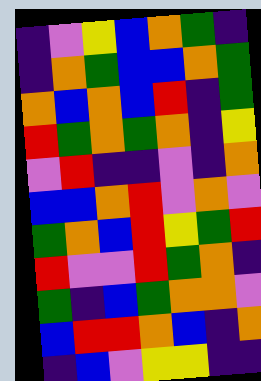[["indigo", "violet", "yellow", "blue", "orange", "green", "indigo"], ["indigo", "orange", "green", "blue", "blue", "orange", "green"], ["orange", "blue", "orange", "blue", "red", "indigo", "green"], ["red", "green", "orange", "green", "orange", "indigo", "yellow"], ["violet", "red", "indigo", "indigo", "violet", "indigo", "orange"], ["blue", "blue", "orange", "red", "violet", "orange", "violet"], ["green", "orange", "blue", "red", "yellow", "green", "red"], ["red", "violet", "violet", "red", "green", "orange", "indigo"], ["green", "indigo", "blue", "green", "orange", "orange", "violet"], ["blue", "red", "red", "orange", "blue", "indigo", "orange"], ["indigo", "blue", "violet", "yellow", "yellow", "indigo", "indigo"]]